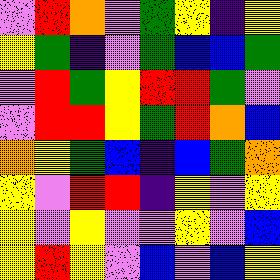[["violet", "red", "orange", "violet", "green", "yellow", "indigo", "yellow"], ["yellow", "green", "indigo", "violet", "green", "blue", "blue", "green"], ["violet", "red", "green", "yellow", "red", "red", "green", "violet"], ["violet", "red", "red", "yellow", "green", "red", "orange", "blue"], ["orange", "yellow", "green", "blue", "indigo", "blue", "green", "orange"], ["yellow", "violet", "red", "red", "indigo", "yellow", "violet", "yellow"], ["yellow", "violet", "yellow", "violet", "violet", "yellow", "violet", "blue"], ["yellow", "red", "yellow", "violet", "blue", "violet", "blue", "yellow"]]